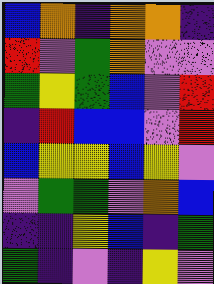[["blue", "orange", "indigo", "orange", "orange", "indigo"], ["red", "violet", "green", "orange", "violet", "violet"], ["green", "yellow", "green", "blue", "violet", "red"], ["indigo", "red", "blue", "blue", "violet", "red"], ["blue", "yellow", "yellow", "blue", "yellow", "violet"], ["violet", "green", "green", "violet", "orange", "blue"], ["indigo", "indigo", "yellow", "blue", "indigo", "green"], ["green", "indigo", "violet", "indigo", "yellow", "violet"]]